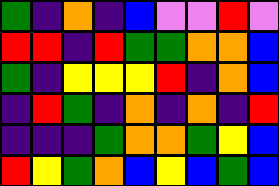[["green", "indigo", "orange", "indigo", "blue", "violet", "violet", "red", "violet"], ["red", "red", "indigo", "red", "green", "green", "orange", "orange", "blue"], ["green", "indigo", "yellow", "yellow", "yellow", "red", "indigo", "orange", "blue"], ["indigo", "red", "green", "indigo", "orange", "indigo", "orange", "indigo", "red"], ["indigo", "indigo", "indigo", "green", "orange", "orange", "green", "yellow", "blue"], ["red", "yellow", "green", "orange", "blue", "yellow", "blue", "green", "blue"]]